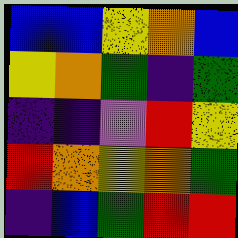[["blue", "blue", "yellow", "orange", "blue"], ["yellow", "orange", "green", "indigo", "green"], ["indigo", "indigo", "violet", "red", "yellow"], ["red", "orange", "yellow", "orange", "green"], ["indigo", "blue", "green", "red", "red"]]